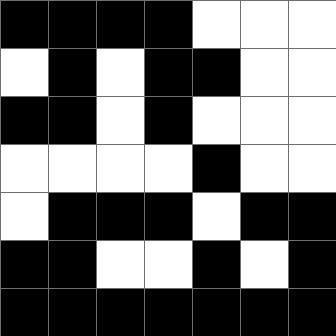[["black", "black", "black", "black", "white", "white", "white"], ["white", "black", "white", "black", "black", "white", "white"], ["black", "black", "white", "black", "white", "white", "white"], ["white", "white", "white", "white", "black", "white", "white"], ["white", "black", "black", "black", "white", "black", "black"], ["black", "black", "white", "white", "black", "white", "black"], ["black", "black", "black", "black", "black", "black", "black"]]